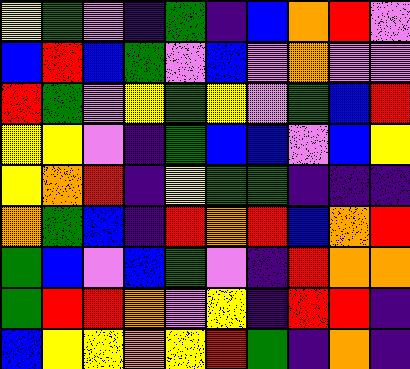[["yellow", "green", "violet", "indigo", "green", "indigo", "blue", "orange", "red", "violet"], ["blue", "red", "blue", "green", "violet", "blue", "violet", "orange", "violet", "violet"], ["red", "green", "violet", "yellow", "green", "yellow", "violet", "green", "blue", "red"], ["yellow", "yellow", "violet", "indigo", "green", "blue", "blue", "violet", "blue", "yellow"], ["yellow", "orange", "red", "indigo", "yellow", "green", "green", "indigo", "indigo", "indigo"], ["orange", "green", "blue", "indigo", "red", "orange", "red", "blue", "orange", "red"], ["green", "blue", "violet", "blue", "green", "violet", "indigo", "red", "orange", "orange"], ["green", "red", "red", "orange", "violet", "yellow", "indigo", "red", "red", "indigo"], ["blue", "yellow", "yellow", "orange", "yellow", "red", "green", "indigo", "orange", "indigo"]]